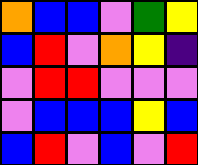[["orange", "blue", "blue", "violet", "green", "yellow"], ["blue", "red", "violet", "orange", "yellow", "indigo"], ["violet", "red", "red", "violet", "violet", "violet"], ["violet", "blue", "blue", "blue", "yellow", "blue"], ["blue", "red", "violet", "blue", "violet", "red"]]